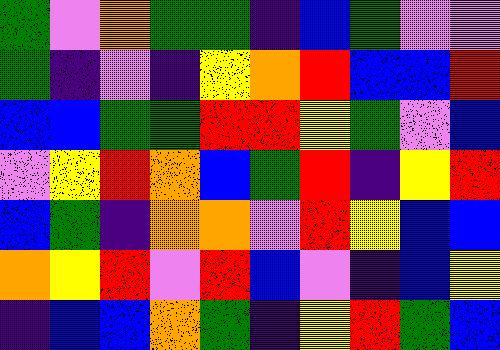[["green", "violet", "orange", "green", "green", "indigo", "blue", "green", "violet", "violet"], ["green", "indigo", "violet", "indigo", "yellow", "orange", "red", "blue", "blue", "red"], ["blue", "blue", "green", "green", "red", "red", "yellow", "green", "violet", "blue"], ["violet", "yellow", "red", "orange", "blue", "green", "red", "indigo", "yellow", "red"], ["blue", "green", "indigo", "orange", "orange", "violet", "red", "yellow", "blue", "blue"], ["orange", "yellow", "red", "violet", "red", "blue", "violet", "indigo", "blue", "yellow"], ["indigo", "blue", "blue", "orange", "green", "indigo", "yellow", "red", "green", "blue"]]